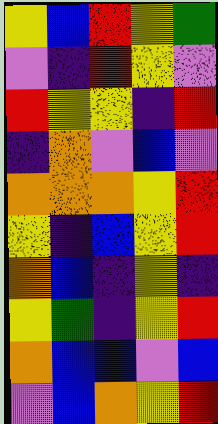[["yellow", "blue", "red", "yellow", "green"], ["violet", "indigo", "red", "yellow", "violet"], ["red", "yellow", "yellow", "indigo", "red"], ["indigo", "orange", "violet", "blue", "violet"], ["orange", "orange", "orange", "yellow", "red"], ["yellow", "indigo", "blue", "yellow", "red"], ["orange", "blue", "indigo", "yellow", "indigo"], ["yellow", "green", "indigo", "yellow", "red"], ["orange", "blue", "blue", "violet", "blue"], ["violet", "blue", "orange", "yellow", "red"]]